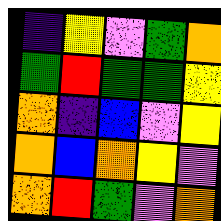[["indigo", "yellow", "violet", "green", "orange"], ["green", "red", "green", "green", "yellow"], ["orange", "indigo", "blue", "violet", "yellow"], ["orange", "blue", "orange", "yellow", "violet"], ["orange", "red", "green", "violet", "orange"]]